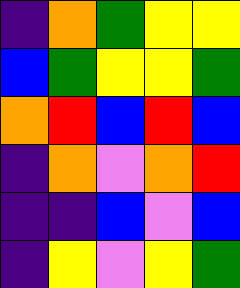[["indigo", "orange", "green", "yellow", "yellow"], ["blue", "green", "yellow", "yellow", "green"], ["orange", "red", "blue", "red", "blue"], ["indigo", "orange", "violet", "orange", "red"], ["indigo", "indigo", "blue", "violet", "blue"], ["indigo", "yellow", "violet", "yellow", "green"]]